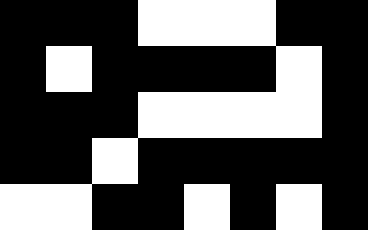[["black", "black", "black", "white", "white", "white", "black", "black"], ["black", "white", "black", "black", "black", "black", "white", "black"], ["black", "black", "black", "white", "white", "white", "white", "black"], ["black", "black", "white", "black", "black", "black", "black", "black"], ["white", "white", "black", "black", "white", "black", "white", "black"]]